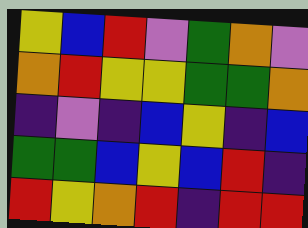[["yellow", "blue", "red", "violet", "green", "orange", "violet"], ["orange", "red", "yellow", "yellow", "green", "green", "orange"], ["indigo", "violet", "indigo", "blue", "yellow", "indigo", "blue"], ["green", "green", "blue", "yellow", "blue", "red", "indigo"], ["red", "yellow", "orange", "red", "indigo", "red", "red"]]